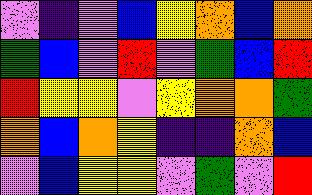[["violet", "indigo", "violet", "blue", "yellow", "orange", "blue", "orange"], ["green", "blue", "violet", "red", "violet", "green", "blue", "red"], ["red", "yellow", "yellow", "violet", "yellow", "orange", "orange", "green"], ["orange", "blue", "orange", "yellow", "indigo", "indigo", "orange", "blue"], ["violet", "blue", "yellow", "yellow", "violet", "green", "violet", "red"]]